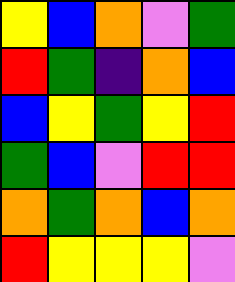[["yellow", "blue", "orange", "violet", "green"], ["red", "green", "indigo", "orange", "blue"], ["blue", "yellow", "green", "yellow", "red"], ["green", "blue", "violet", "red", "red"], ["orange", "green", "orange", "blue", "orange"], ["red", "yellow", "yellow", "yellow", "violet"]]